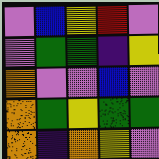[["violet", "blue", "yellow", "red", "violet"], ["violet", "green", "green", "indigo", "yellow"], ["orange", "violet", "violet", "blue", "violet"], ["orange", "green", "yellow", "green", "green"], ["orange", "indigo", "orange", "yellow", "violet"]]